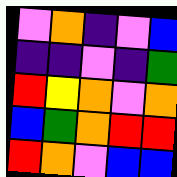[["violet", "orange", "indigo", "violet", "blue"], ["indigo", "indigo", "violet", "indigo", "green"], ["red", "yellow", "orange", "violet", "orange"], ["blue", "green", "orange", "red", "red"], ["red", "orange", "violet", "blue", "blue"]]